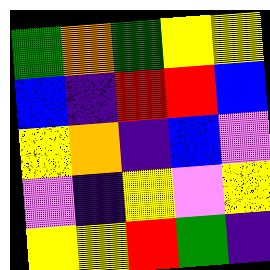[["green", "orange", "green", "yellow", "yellow"], ["blue", "indigo", "red", "red", "blue"], ["yellow", "orange", "indigo", "blue", "violet"], ["violet", "indigo", "yellow", "violet", "yellow"], ["yellow", "yellow", "red", "green", "indigo"]]